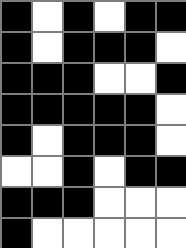[["black", "white", "black", "white", "black", "black"], ["black", "white", "black", "black", "black", "white"], ["black", "black", "black", "white", "white", "black"], ["black", "black", "black", "black", "black", "white"], ["black", "white", "black", "black", "black", "white"], ["white", "white", "black", "white", "black", "black"], ["black", "black", "black", "white", "white", "white"], ["black", "white", "white", "white", "white", "white"]]